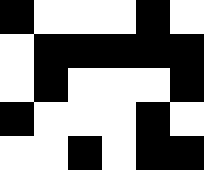[["black", "white", "white", "white", "black", "white"], ["white", "black", "black", "black", "black", "black"], ["white", "black", "white", "white", "white", "black"], ["black", "white", "white", "white", "black", "white"], ["white", "white", "black", "white", "black", "black"]]